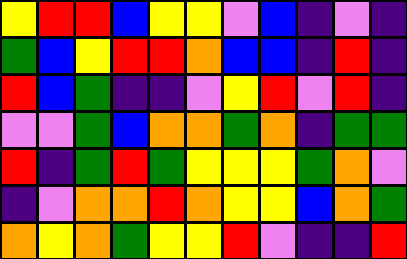[["yellow", "red", "red", "blue", "yellow", "yellow", "violet", "blue", "indigo", "violet", "indigo"], ["green", "blue", "yellow", "red", "red", "orange", "blue", "blue", "indigo", "red", "indigo"], ["red", "blue", "green", "indigo", "indigo", "violet", "yellow", "red", "violet", "red", "indigo"], ["violet", "violet", "green", "blue", "orange", "orange", "green", "orange", "indigo", "green", "green"], ["red", "indigo", "green", "red", "green", "yellow", "yellow", "yellow", "green", "orange", "violet"], ["indigo", "violet", "orange", "orange", "red", "orange", "yellow", "yellow", "blue", "orange", "green"], ["orange", "yellow", "orange", "green", "yellow", "yellow", "red", "violet", "indigo", "indigo", "red"]]